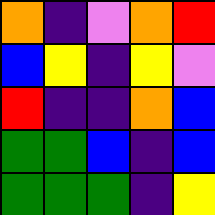[["orange", "indigo", "violet", "orange", "red"], ["blue", "yellow", "indigo", "yellow", "violet"], ["red", "indigo", "indigo", "orange", "blue"], ["green", "green", "blue", "indigo", "blue"], ["green", "green", "green", "indigo", "yellow"]]